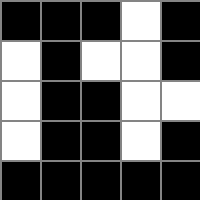[["black", "black", "black", "white", "black"], ["white", "black", "white", "white", "black"], ["white", "black", "black", "white", "white"], ["white", "black", "black", "white", "black"], ["black", "black", "black", "black", "black"]]